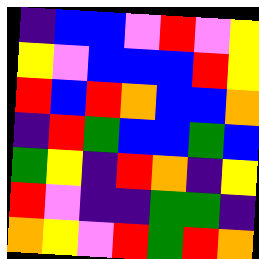[["indigo", "blue", "blue", "violet", "red", "violet", "yellow"], ["yellow", "violet", "blue", "blue", "blue", "red", "yellow"], ["red", "blue", "red", "orange", "blue", "blue", "orange"], ["indigo", "red", "green", "blue", "blue", "green", "blue"], ["green", "yellow", "indigo", "red", "orange", "indigo", "yellow"], ["red", "violet", "indigo", "indigo", "green", "green", "indigo"], ["orange", "yellow", "violet", "red", "green", "red", "orange"]]